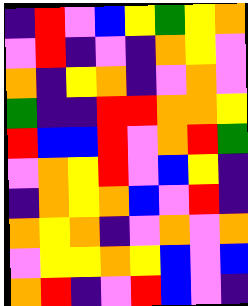[["indigo", "red", "violet", "blue", "yellow", "green", "yellow", "orange"], ["violet", "red", "indigo", "violet", "indigo", "orange", "yellow", "violet"], ["orange", "indigo", "yellow", "orange", "indigo", "violet", "orange", "violet"], ["green", "indigo", "indigo", "red", "red", "orange", "orange", "yellow"], ["red", "blue", "blue", "red", "violet", "orange", "red", "green"], ["violet", "orange", "yellow", "red", "violet", "blue", "yellow", "indigo"], ["indigo", "orange", "yellow", "orange", "blue", "violet", "red", "indigo"], ["orange", "yellow", "orange", "indigo", "violet", "orange", "violet", "orange"], ["violet", "yellow", "yellow", "orange", "yellow", "blue", "violet", "blue"], ["orange", "red", "indigo", "violet", "red", "blue", "violet", "indigo"]]